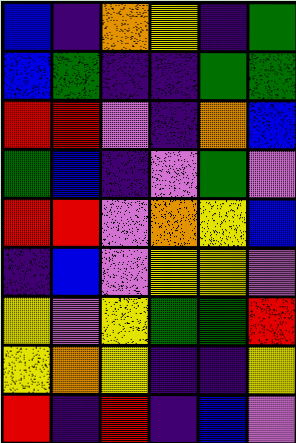[["blue", "indigo", "orange", "yellow", "indigo", "green"], ["blue", "green", "indigo", "indigo", "green", "green"], ["red", "red", "violet", "indigo", "orange", "blue"], ["green", "blue", "indigo", "violet", "green", "violet"], ["red", "red", "violet", "orange", "yellow", "blue"], ["indigo", "blue", "violet", "yellow", "yellow", "violet"], ["yellow", "violet", "yellow", "green", "green", "red"], ["yellow", "orange", "yellow", "indigo", "indigo", "yellow"], ["red", "indigo", "red", "indigo", "blue", "violet"]]